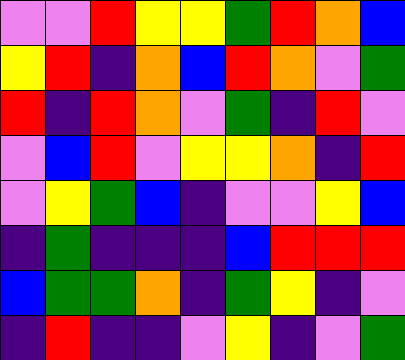[["violet", "violet", "red", "yellow", "yellow", "green", "red", "orange", "blue"], ["yellow", "red", "indigo", "orange", "blue", "red", "orange", "violet", "green"], ["red", "indigo", "red", "orange", "violet", "green", "indigo", "red", "violet"], ["violet", "blue", "red", "violet", "yellow", "yellow", "orange", "indigo", "red"], ["violet", "yellow", "green", "blue", "indigo", "violet", "violet", "yellow", "blue"], ["indigo", "green", "indigo", "indigo", "indigo", "blue", "red", "red", "red"], ["blue", "green", "green", "orange", "indigo", "green", "yellow", "indigo", "violet"], ["indigo", "red", "indigo", "indigo", "violet", "yellow", "indigo", "violet", "green"]]